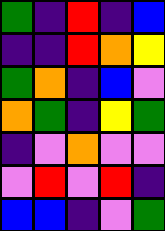[["green", "indigo", "red", "indigo", "blue"], ["indigo", "indigo", "red", "orange", "yellow"], ["green", "orange", "indigo", "blue", "violet"], ["orange", "green", "indigo", "yellow", "green"], ["indigo", "violet", "orange", "violet", "violet"], ["violet", "red", "violet", "red", "indigo"], ["blue", "blue", "indigo", "violet", "green"]]